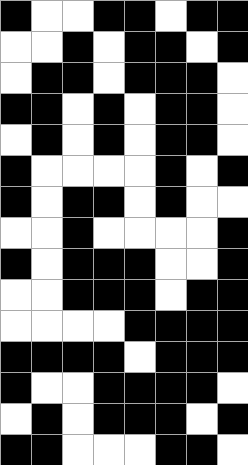[["black", "white", "white", "black", "black", "white", "black", "black"], ["white", "white", "black", "white", "black", "black", "white", "black"], ["white", "black", "black", "white", "black", "black", "black", "white"], ["black", "black", "white", "black", "white", "black", "black", "white"], ["white", "black", "white", "black", "white", "black", "black", "white"], ["black", "white", "white", "white", "white", "black", "white", "black"], ["black", "white", "black", "black", "white", "black", "white", "white"], ["white", "white", "black", "white", "white", "white", "white", "black"], ["black", "white", "black", "black", "black", "white", "white", "black"], ["white", "white", "black", "black", "black", "white", "black", "black"], ["white", "white", "white", "white", "black", "black", "black", "black"], ["black", "black", "black", "black", "white", "black", "black", "black"], ["black", "white", "white", "black", "black", "black", "black", "white"], ["white", "black", "white", "black", "black", "black", "white", "black"], ["black", "black", "white", "white", "white", "black", "black", "white"]]